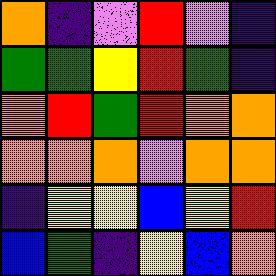[["orange", "indigo", "violet", "red", "violet", "indigo"], ["green", "green", "yellow", "red", "green", "indigo"], ["orange", "red", "green", "red", "orange", "orange"], ["orange", "orange", "orange", "violet", "orange", "orange"], ["indigo", "yellow", "yellow", "blue", "yellow", "red"], ["blue", "green", "indigo", "yellow", "blue", "orange"]]